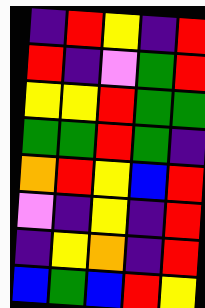[["indigo", "red", "yellow", "indigo", "red"], ["red", "indigo", "violet", "green", "red"], ["yellow", "yellow", "red", "green", "green"], ["green", "green", "red", "green", "indigo"], ["orange", "red", "yellow", "blue", "red"], ["violet", "indigo", "yellow", "indigo", "red"], ["indigo", "yellow", "orange", "indigo", "red"], ["blue", "green", "blue", "red", "yellow"]]